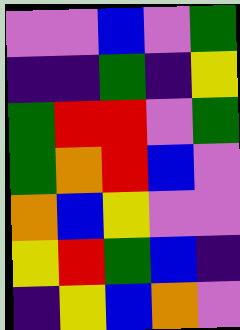[["violet", "violet", "blue", "violet", "green"], ["indigo", "indigo", "green", "indigo", "yellow"], ["green", "red", "red", "violet", "green"], ["green", "orange", "red", "blue", "violet"], ["orange", "blue", "yellow", "violet", "violet"], ["yellow", "red", "green", "blue", "indigo"], ["indigo", "yellow", "blue", "orange", "violet"]]